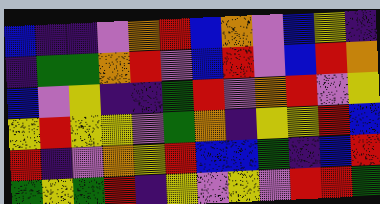[["blue", "indigo", "indigo", "violet", "orange", "red", "blue", "orange", "violet", "blue", "yellow", "indigo"], ["indigo", "green", "green", "orange", "red", "violet", "blue", "red", "violet", "blue", "red", "orange"], ["blue", "violet", "yellow", "indigo", "indigo", "green", "red", "violet", "orange", "red", "violet", "yellow"], ["yellow", "red", "yellow", "yellow", "violet", "green", "orange", "indigo", "yellow", "yellow", "red", "blue"], ["red", "indigo", "violet", "orange", "yellow", "red", "blue", "blue", "green", "indigo", "blue", "red"], ["green", "yellow", "green", "red", "indigo", "yellow", "violet", "yellow", "violet", "red", "red", "green"]]